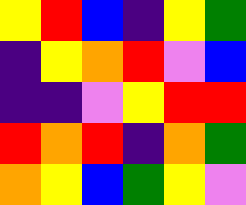[["yellow", "red", "blue", "indigo", "yellow", "green"], ["indigo", "yellow", "orange", "red", "violet", "blue"], ["indigo", "indigo", "violet", "yellow", "red", "red"], ["red", "orange", "red", "indigo", "orange", "green"], ["orange", "yellow", "blue", "green", "yellow", "violet"]]